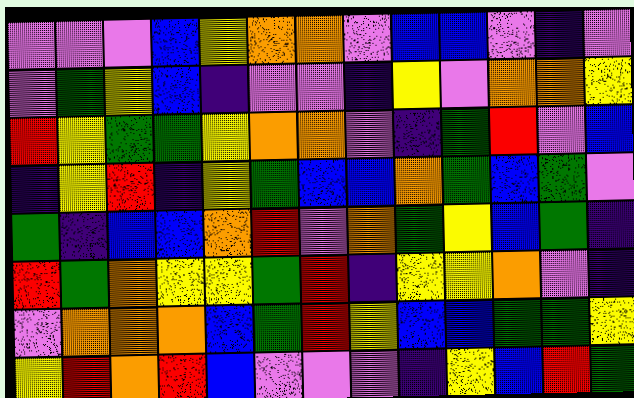[["violet", "violet", "violet", "blue", "yellow", "orange", "orange", "violet", "blue", "blue", "violet", "indigo", "violet"], ["violet", "green", "yellow", "blue", "indigo", "violet", "violet", "indigo", "yellow", "violet", "orange", "orange", "yellow"], ["red", "yellow", "green", "green", "yellow", "orange", "orange", "violet", "indigo", "green", "red", "violet", "blue"], ["indigo", "yellow", "red", "indigo", "yellow", "green", "blue", "blue", "orange", "green", "blue", "green", "violet"], ["green", "indigo", "blue", "blue", "orange", "red", "violet", "orange", "green", "yellow", "blue", "green", "indigo"], ["red", "green", "orange", "yellow", "yellow", "green", "red", "indigo", "yellow", "yellow", "orange", "violet", "indigo"], ["violet", "orange", "orange", "orange", "blue", "green", "red", "yellow", "blue", "blue", "green", "green", "yellow"], ["yellow", "red", "orange", "red", "blue", "violet", "violet", "violet", "indigo", "yellow", "blue", "red", "green"]]